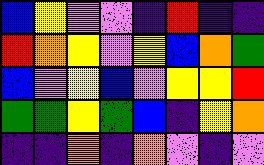[["blue", "yellow", "violet", "violet", "indigo", "red", "indigo", "indigo"], ["red", "orange", "yellow", "violet", "yellow", "blue", "orange", "green"], ["blue", "violet", "yellow", "blue", "violet", "yellow", "yellow", "red"], ["green", "green", "yellow", "green", "blue", "indigo", "yellow", "orange"], ["indigo", "indigo", "orange", "indigo", "orange", "violet", "indigo", "violet"]]